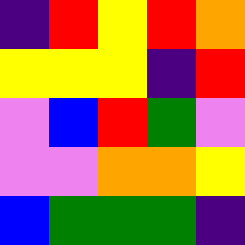[["indigo", "red", "yellow", "red", "orange"], ["yellow", "yellow", "yellow", "indigo", "red"], ["violet", "blue", "red", "green", "violet"], ["violet", "violet", "orange", "orange", "yellow"], ["blue", "green", "green", "green", "indigo"]]